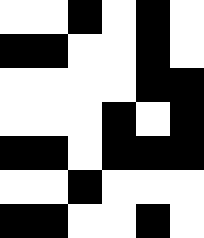[["white", "white", "black", "white", "black", "white"], ["black", "black", "white", "white", "black", "white"], ["white", "white", "white", "white", "black", "black"], ["white", "white", "white", "black", "white", "black"], ["black", "black", "white", "black", "black", "black"], ["white", "white", "black", "white", "white", "white"], ["black", "black", "white", "white", "black", "white"]]